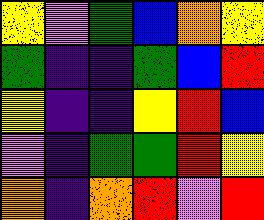[["yellow", "violet", "green", "blue", "orange", "yellow"], ["green", "indigo", "indigo", "green", "blue", "red"], ["yellow", "indigo", "indigo", "yellow", "red", "blue"], ["violet", "indigo", "green", "green", "red", "yellow"], ["orange", "indigo", "orange", "red", "violet", "red"]]